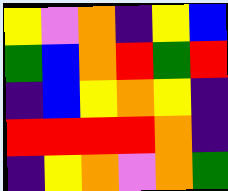[["yellow", "violet", "orange", "indigo", "yellow", "blue"], ["green", "blue", "orange", "red", "green", "red"], ["indigo", "blue", "yellow", "orange", "yellow", "indigo"], ["red", "red", "red", "red", "orange", "indigo"], ["indigo", "yellow", "orange", "violet", "orange", "green"]]